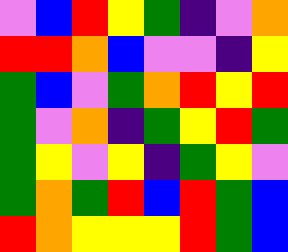[["violet", "blue", "red", "yellow", "green", "indigo", "violet", "orange"], ["red", "red", "orange", "blue", "violet", "violet", "indigo", "yellow"], ["green", "blue", "violet", "green", "orange", "red", "yellow", "red"], ["green", "violet", "orange", "indigo", "green", "yellow", "red", "green"], ["green", "yellow", "violet", "yellow", "indigo", "green", "yellow", "violet"], ["green", "orange", "green", "red", "blue", "red", "green", "blue"], ["red", "orange", "yellow", "yellow", "yellow", "red", "green", "blue"]]